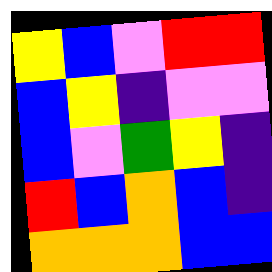[["yellow", "blue", "violet", "red", "red"], ["blue", "yellow", "indigo", "violet", "violet"], ["blue", "violet", "green", "yellow", "indigo"], ["red", "blue", "orange", "blue", "indigo"], ["orange", "orange", "orange", "blue", "blue"]]